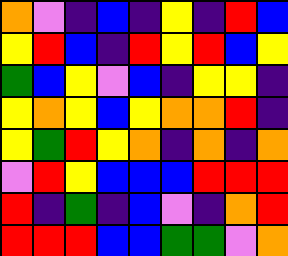[["orange", "violet", "indigo", "blue", "indigo", "yellow", "indigo", "red", "blue"], ["yellow", "red", "blue", "indigo", "red", "yellow", "red", "blue", "yellow"], ["green", "blue", "yellow", "violet", "blue", "indigo", "yellow", "yellow", "indigo"], ["yellow", "orange", "yellow", "blue", "yellow", "orange", "orange", "red", "indigo"], ["yellow", "green", "red", "yellow", "orange", "indigo", "orange", "indigo", "orange"], ["violet", "red", "yellow", "blue", "blue", "blue", "red", "red", "red"], ["red", "indigo", "green", "indigo", "blue", "violet", "indigo", "orange", "red"], ["red", "red", "red", "blue", "blue", "green", "green", "violet", "orange"]]